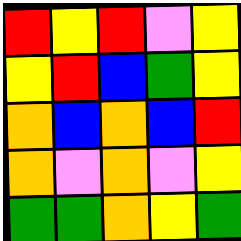[["red", "yellow", "red", "violet", "yellow"], ["yellow", "red", "blue", "green", "yellow"], ["orange", "blue", "orange", "blue", "red"], ["orange", "violet", "orange", "violet", "yellow"], ["green", "green", "orange", "yellow", "green"]]